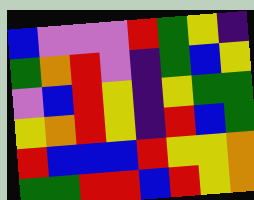[["blue", "violet", "violet", "violet", "red", "green", "yellow", "indigo"], ["green", "orange", "red", "violet", "indigo", "green", "blue", "yellow"], ["violet", "blue", "red", "yellow", "indigo", "yellow", "green", "green"], ["yellow", "orange", "red", "yellow", "indigo", "red", "blue", "green"], ["red", "blue", "blue", "blue", "red", "yellow", "yellow", "orange"], ["green", "green", "red", "red", "blue", "red", "yellow", "orange"]]